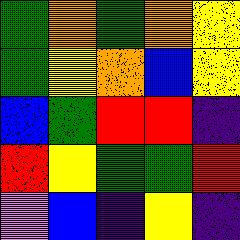[["green", "orange", "green", "orange", "yellow"], ["green", "yellow", "orange", "blue", "yellow"], ["blue", "green", "red", "red", "indigo"], ["red", "yellow", "green", "green", "red"], ["violet", "blue", "indigo", "yellow", "indigo"]]